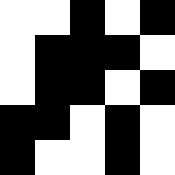[["white", "white", "black", "white", "black"], ["white", "black", "black", "black", "white"], ["white", "black", "black", "white", "black"], ["black", "black", "white", "black", "white"], ["black", "white", "white", "black", "white"]]